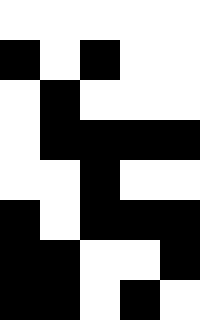[["white", "white", "white", "white", "white"], ["black", "white", "black", "white", "white"], ["white", "black", "white", "white", "white"], ["white", "black", "black", "black", "black"], ["white", "white", "black", "white", "white"], ["black", "white", "black", "black", "black"], ["black", "black", "white", "white", "black"], ["black", "black", "white", "black", "white"]]